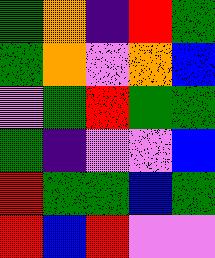[["green", "orange", "indigo", "red", "green"], ["green", "orange", "violet", "orange", "blue"], ["violet", "green", "red", "green", "green"], ["green", "indigo", "violet", "violet", "blue"], ["red", "green", "green", "blue", "green"], ["red", "blue", "red", "violet", "violet"]]